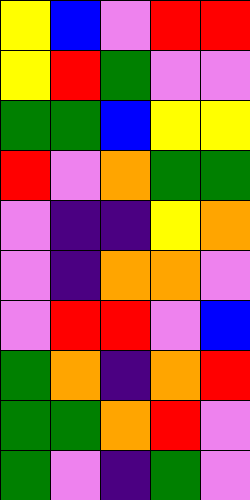[["yellow", "blue", "violet", "red", "red"], ["yellow", "red", "green", "violet", "violet"], ["green", "green", "blue", "yellow", "yellow"], ["red", "violet", "orange", "green", "green"], ["violet", "indigo", "indigo", "yellow", "orange"], ["violet", "indigo", "orange", "orange", "violet"], ["violet", "red", "red", "violet", "blue"], ["green", "orange", "indigo", "orange", "red"], ["green", "green", "orange", "red", "violet"], ["green", "violet", "indigo", "green", "violet"]]